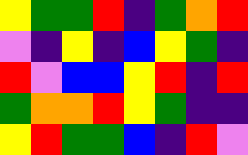[["yellow", "green", "green", "red", "indigo", "green", "orange", "red"], ["violet", "indigo", "yellow", "indigo", "blue", "yellow", "green", "indigo"], ["red", "violet", "blue", "blue", "yellow", "red", "indigo", "red"], ["green", "orange", "orange", "red", "yellow", "green", "indigo", "indigo"], ["yellow", "red", "green", "green", "blue", "indigo", "red", "violet"]]